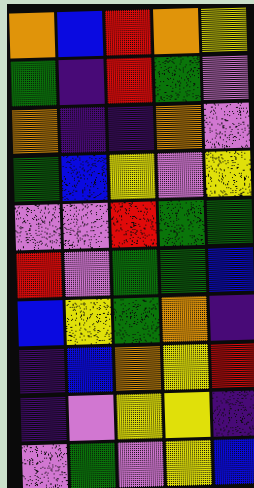[["orange", "blue", "red", "orange", "yellow"], ["green", "indigo", "red", "green", "violet"], ["orange", "indigo", "indigo", "orange", "violet"], ["green", "blue", "yellow", "violet", "yellow"], ["violet", "violet", "red", "green", "green"], ["red", "violet", "green", "green", "blue"], ["blue", "yellow", "green", "orange", "indigo"], ["indigo", "blue", "orange", "yellow", "red"], ["indigo", "violet", "yellow", "yellow", "indigo"], ["violet", "green", "violet", "yellow", "blue"]]